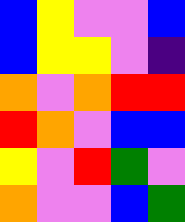[["blue", "yellow", "violet", "violet", "blue"], ["blue", "yellow", "yellow", "violet", "indigo"], ["orange", "violet", "orange", "red", "red"], ["red", "orange", "violet", "blue", "blue"], ["yellow", "violet", "red", "green", "violet"], ["orange", "violet", "violet", "blue", "green"]]